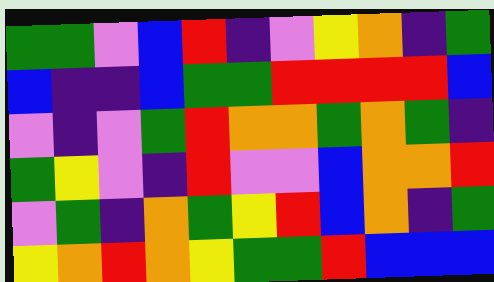[["green", "green", "violet", "blue", "red", "indigo", "violet", "yellow", "orange", "indigo", "green"], ["blue", "indigo", "indigo", "blue", "green", "green", "red", "red", "red", "red", "blue"], ["violet", "indigo", "violet", "green", "red", "orange", "orange", "green", "orange", "green", "indigo"], ["green", "yellow", "violet", "indigo", "red", "violet", "violet", "blue", "orange", "orange", "red"], ["violet", "green", "indigo", "orange", "green", "yellow", "red", "blue", "orange", "indigo", "green"], ["yellow", "orange", "red", "orange", "yellow", "green", "green", "red", "blue", "blue", "blue"]]